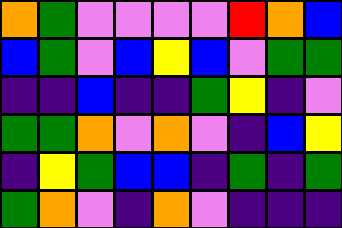[["orange", "green", "violet", "violet", "violet", "violet", "red", "orange", "blue"], ["blue", "green", "violet", "blue", "yellow", "blue", "violet", "green", "green"], ["indigo", "indigo", "blue", "indigo", "indigo", "green", "yellow", "indigo", "violet"], ["green", "green", "orange", "violet", "orange", "violet", "indigo", "blue", "yellow"], ["indigo", "yellow", "green", "blue", "blue", "indigo", "green", "indigo", "green"], ["green", "orange", "violet", "indigo", "orange", "violet", "indigo", "indigo", "indigo"]]